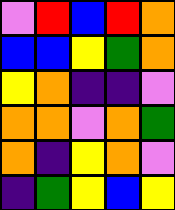[["violet", "red", "blue", "red", "orange"], ["blue", "blue", "yellow", "green", "orange"], ["yellow", "orange", "indigo", "indigo", "violet"], ["orange", "orange", "violet", "orange", "green"], ["orange", "indigo", "yellow", "orange", "violet"], ["indigo", "green", "yellow", "blue", "yellow"]]